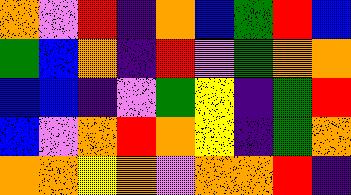[["orange", "violet", "red", "indigo", "orange", "blue", "green", "red", "blue"], ["green", "blue", "orange", "indigo", "red", "violet", "green", "orange", "orange"], ["blue", "blue", "indigo", "violet", "green", "yellow", "indigo", "green", "red"], ["blue", "violet", "orange", "red", "orange", "yellow", "indigo", "green", "orange"], ["orange", "orange", "yellow", "orange", "violet", "orange", "orange", "red", "indigo"]]